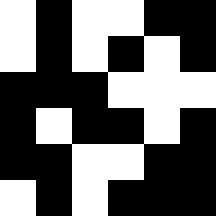[["white", "black", "white", "white", "black", "black"], ["white", "black", "white", "black", "white", "black"], ["black", "black", "black", "white", "white", "white"], ["black", "white", "black", "black", "white", "black"], ["black", "black", "white", "white", "black", "black"], ["white", "black", "white", "black", "black", "black"]]